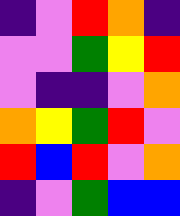[["indigo", "violet", "red", "orange", "indigo"], ["violet", "violet", "green", "yellow", "red"], ["violet", "indigo", "indigo", "violet", "orange"], ["orange", "yellow", "green", "red", "violet"], ["red", "blue", "red", "violet", "orange"], ["indigo", "violet", "green", "blue", "blue"]]